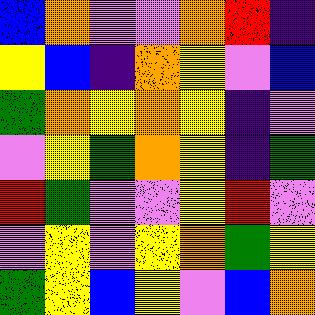[["blue", "orange", "violet", "violet", "orange", "red", "indigo"], ["yellow", "blue", "indigo", "orange", "yellow", "violet", "blue"], ["green", "orange", "yellow", "orange", "yellow", "indigo", "violet"], ["violet", "yellow", "green", "orange", "yellow", "indigo", "green"], ["red", "green", "violet", "violet", "yellow", "red", "violet"], ["violet", "yellow", "violet", "yellow", "orange", "green", "yellow"], ["green", "yellow", "blue", "yellow", "violet", "blue", "orange"]]